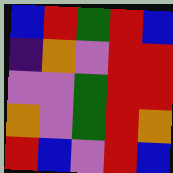[["blue", "red", "green", "red", "blue"], ["indigo", "orange", "violet", "red", "red"], ["violet", "violet", "green", "red", "red"], ["orange", "violet", "green", "red", "orange"], ["red", "blue", "violet", "red", "blue"]]